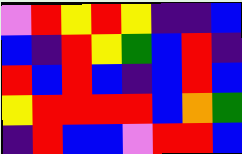[["violet", "red", "yellow", "red", "yellow", "indigo", "indigo", "blue"], ["blue", "indigo", "red", "yellow", "green", "blue", "red", "indigo"], ["red", "blue", "red", "blue", "indigo", "blue", "red", "blue"], ["yellow", "red", "red", "red", "red", "blue", "orange", "green"], ["indigo", "red", "blue", "blue", "violet", "red", "red", "blue"]]